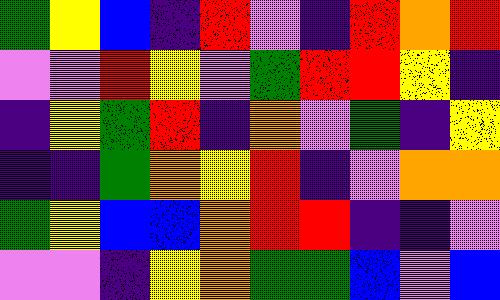[["green", "yellow", "blue", "indigo", "red", "violet", "indigo", "red", "orange", "red"], ["violet", "violet", "red", "yellow", "violet", "green", "red", "red", "yellow", "indigo"], ["indigo", "yellow", "green", "red", "indigo", "orange", "violet", "green", "indigo", "yellow"], ["indigo", "indigo", "green", "orange", "yellow", "red", "indigo", "violet", "orange", "orange"], ["green", "yellow", "blue", "blue", "orange", "red", "red", "indigo", "indigo", "violet"], ["violet", "violet", "indigo", "yellow", "orange", "green", "green", "blue", "violet", "blue"]]